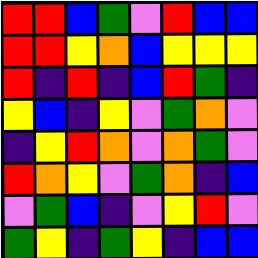[["red", "red", "blue", "green", "violet", "red", "blue", "blue"], ["red", "red", "yellow", "orange", "blue", "yellow", "yellow", "yellow"], ["red", "indigo", "red", "indigo", "blue", "red", "green", "indigo"], ["yellow", "blue", "indigo", "yellow", "violet", "green", "orange", "violet"], ["indigo", "yellow", "red", "orange", "violet", "orange", "green", "violet"], ["red", "orange", "yellow", "violet", "green", "orange", "indigo", "blue"], ["violet", "green", "blue", "indigo", "violet", "yellow", "red", "violet"], ["green", "yellow", "indigo", "green", "yellow", "indigo", "blue", "blue"]]